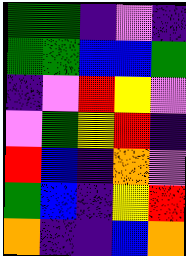[["green", "green", "indigo", "violet", "indigo"], ["green", "green", "blue", "blue", "green"], ["indigo", "violet", "red", "yellow", "violet"], ["violet", "green", "yellow", "red", "indigo"], ["red", "blue", "indigo", "orange", "violet"], ["green", "blue", "indigo", "yellow", "red"], ["orange", "indigo", "indigo", "blue", "orange"]]